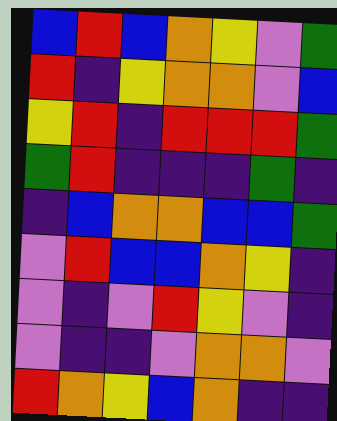[["blue", "red", "blue", "orange", "yellow", "violet", "green"], ["red", "indigo", "yellow", "orange", "orange", "violet", "blue"], ["yellow", "red", "indigo", "red", "red", "red", "green"], ["green", "red", "indigo", "indigo", "indigo", "green", "indigo"], ["indigo", "blue", "orange", "orange", "blue", "blue", "green"], ["violet", "red", "blue", "blue", "orange", "yellow", "indigo"], ["violet", "indigo", "violet", "red", "yellow", "violet", "indigo"], ["violet", "indigo", "indigo", "violet", "orange", "orange", "violet"], ["red", "orange", "yellow", "blue", "orange", "indigo", "indigo"]]